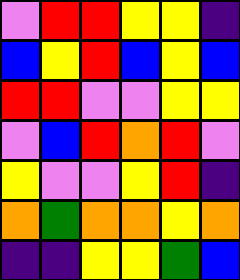[["violet", "red", "red", "yellow", "yellow", "indigo"], ["blue", "yellow", "red", "blue", "yellow", "blue"], ["red", "red", "violet", "violet", "yellow", "yellow"], ["violet", "blue", "red", "orange", "red", "violet"], ["yellow", "violet", "violet", "yellow", "red", "indigo"], ["orange", "green", "orange", "orange", "yellow", "orange"], ["indigo", "indigo", "yellow", "yellow", "green", "blue"]]